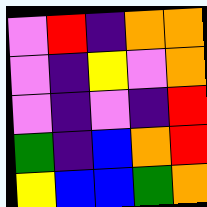[["violet", "red", "indigo", "orange", "orange"], ["violet", "indigo", "yellow", "violet", "orange"], ["violet", "indigo", "violet", "indigo", "red"], ["green", "indigo", "blue", "orange", "red"], ["yellow", "blue", "blue", "green", "orange"]]